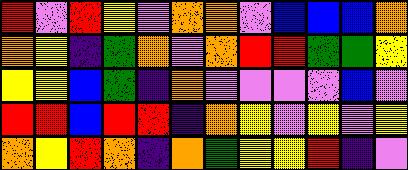[["red", "violet", "red", "yellow", "violet", "orange", "orange", "violet", "blue", "blue", "blue", "orange"], ["orange", "yellow", "indigo", "green", "orange", "violet", "orange", "red", "red", "green", "green", "yellow"], ["yellow", "yellow", "blue", "green", "indigo", "orange", "violet", "violet", "violet", "violet", "blue", "violet"], ["red", "red", "blue", "red", "red", "indigo", "orange", "yellow", "violet", "yellow", "violet", "yellow"], ["orange", "yellow", "red", "orange", "indigo", "orange", "green", "yellow", "yellow", "red", "indigo", "violet"]]